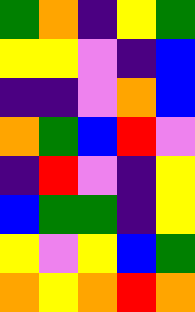[["green", "orange", "indigo", "yellow", "green"], ["yellow", "yellow", "violet", "indigo", "blue"], ["indigo", "indigo", "violet", "orange", "blue"], ["orange", "green", "blue", "red", "violet"], ["indigo", "red", "violet", "indigo", "yellow"], ["blue", "green", "green", "indigo", "yellow"], ["yellow", "violet", "yellow", "blue", "green"], ["orange", "yellow", "orange", "red", "orange"]]